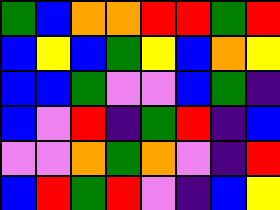[["green", "blue", "orange", "orange", "red", "red", "green", "red"], ["blue", "yellow", "blue", "green", "yellow", "blue", "orange", "yellow"], ["blue", "blue", "green", "violet", "violet", "blue", "green", "indigo"], ["blue", "violet", "red", "indigo", "green", "red", "indigo", "blue"], ["violet", "violet", "orange", "green", "orange", "violet", "indigo", "red"], ["blue", "red", "green", "red", "violet", "indigo", "blue", "yellow"]]